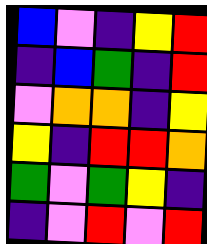[["blue", "violet", "indigo", "yellow", "red"], ["indigo", "blue", "green", "indigo", "red"], ["violet", "orange", "orange", "indigo", "yellow"], ["yellow", "indigo", "red", "red", "orange"], ["green", "violet", "green", "yellow", "indigo"], ["indigo", "violet", "red", "violet", "red"]]